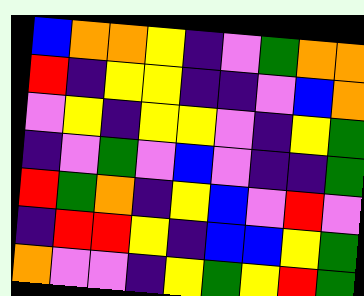[["blue", "orange", "orange", "yellow", "indigo", "violet", "green", "orange", "orange"], ["red", "indigo", "yellow", "yellow", "indigo", "indigo", "violet", "blue", "orange"], ["violet", "yellow", "indigo", "yellow", "yellow", "violet", "indigo", "yellow", "green"], ["indigo", "violet", "green", "violet", "blue", "violet", "indigo", "indigo", "green"], ["red", "green", "orange", "indigo", "yellow", "blue", "violet", "red", "violet"], ["indigo", "red", "red", "yellow", "indigo", "blue", "blue", "yellow", "green"], ["orange", "violet", "violet", "indigo", "yellow", "green", "yellow", "red", "green"]]